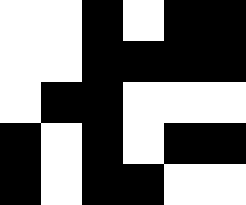[["white", "white", "black", "white", "black", "black"], ["white", "white", "black", "black", "black", "black"], ["white", "black", "black", "white", "white", "white"], ["black", "white", "black", "white", "black", "black"], ["black", "white", "black", "black", "white", "white"]]